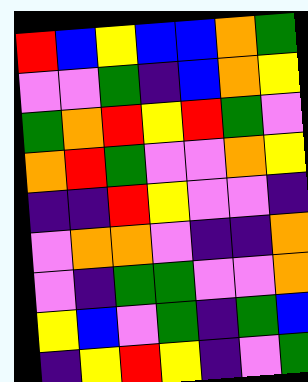[["red", "blue", "yellow", "blue", "blue", "orange", "green"], ["violet", "violet", "green", "indigo", "blue", "orange", "yellow"], ["green", "orange", "red", "yellow", "red", "green", "violet"], ["orange", "red", "green", "violet", "violet", "orange", "yellow"], ["indigo", "indigo", "red", "yellow", "violet", "violet", "indigo"], ["violet", "orange", "orange", "violet", "indigo", "indigo", "orange"], ["violet", "indigo", "green", "green", "violet", "violet", "orange"], ["yellow", "blue", "violet", "green", "indigo", "green", "blue"], ["indigo", "yellow", "red", "yellow", "indigo", "violet", "green"]]